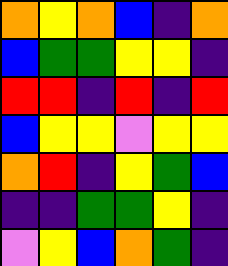[["orange", "yellow", "orange", "blue", "indigo", "orange"], ["blue", "green", "green", "yellow", "yellow", "indigo"], ["red", "red", "indigo", "red", "indigo", "red"], ["blue", "yellow", "yellow", "violet", "yellow", "yellow"], ["orange", "red", "indigo", "yellow", "green", "blue"], ["indigo", "indigo", "green", "green", "yellow", "indigo"], ["violet", "yellow", "blue", "orange", "green", "indigo"]]